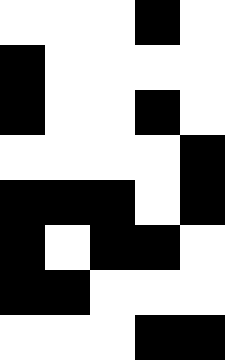[["white", "white", "white", "black", "white"], ["black", "white", "white", "white", "white"], ["black", "white", "white", "black", "white"], ["white", "white", "white", "white", "black"], ["black", "black", "black", "white", "black"], ["black", "white", "black", "black", "white"], ["black", "black", "white", "white", "white"], ["white", "white", "white", "black", "black"]]